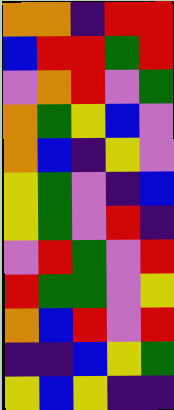[["orange", "orange", "indigo", "red", "red"], ["blue", "red", "red", "green", "red"], ["violet", "orange", "red", "violet", "green"], ["orange", "green", "yellow", "blue", "violet"], ["orange", "blue", "indigo", "yellow", "violet"], ["yellow", "green", "violet", "indigo", "blue"], ["yellow", "green", "violet", "red", "indigo"], ["violet", "red", "green", "violet", "red"], ["red", "green", "green", "violet", "yellow"], ["orange", "blue", "red", "violet", "red"], ["indigo", "indigo", "blue", "yellow", "green"], ["yellow", "blue", "yellow", "indigo", "indigo"]]